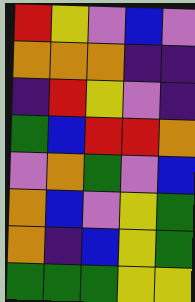[["red", "yellow", "violet", "blue", "violet"], ["orange", "orange", "orange", "indigo", "indigo"], ["indigo", "red", "yellow", "violet", "indigo"], ["green", "blue", "red", "red", "orange"], ["violet", "orange", "green", "violet", "blue"], ["orange", "blue", "violet", "yellow", "green"], ["orange", "indigo", "blue", "yellow", "green"], ["green", "green", "green", "yellow", "yellow"]]